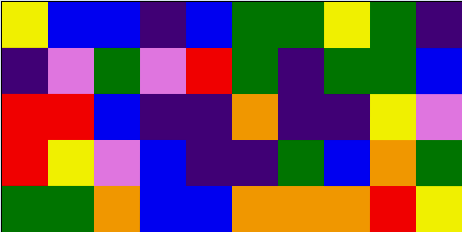[["yellow", "blue", "blue", "indigo", "blue", "green", "green", "yellow", "green", "indigo"], ["indigo", "violet", "green", "violet", "red", "green", "indigo", "green", "green", "blue"], ["red", "red", "blue", "indigo", "indigo", "orange", "indigo", "indigo", "yellow", "violet"], ["red", "yellow", "violet", "blue", "indigo", "indigo", "green", "blue", "orange", "green"], ["green", "green", "orange", "blue", "blue", "orange", "orange", "orange", "red", "yellow"]]